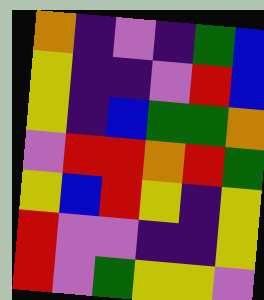[["orange", "indigo", "violet", "indigo", "green", "blue"], ["yellow", "indigo", "indigo", "violet", "red", "blue"], ["yellow", "indigo", "blue", "green", "green", "orange"], ["violet", "red", "red", "orange", "red", "green"], ["yellow", "blue", "red", "yellow", "indigo", "yellow"], ["red", "violet", "violet", "indigo", "indigo", "yellow"], ["red", "violet", "green", "yellow", "yellow", "violet"]]